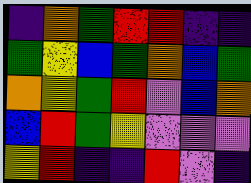[["indigo", "orange", "green", "red", "red", "indigo", "indigo"], ["green", "yellow", "blue", "green", "orange", "blue", "green"], ["orange", "yellow", "green", "red", "violet", "blue", "orange"], ["blue", "red", "green", "yellow", "violet", "violet", "violet"], ["yellow", "red", "indigo", "indigo", "red", "violet", "indigo"]]